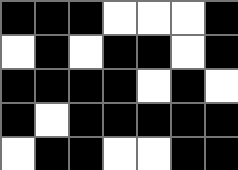[["black", "black", "black", "white", "white", "white", "black"], ["white", "black", "white", "black", "black", "white", "black"], ["black", "black", "black", "black", "white", "black", "white"], ["black", "white", "black", "black", "black", "black", "black"], ["white", "black", "black", "white", "white", "black", "black"]]